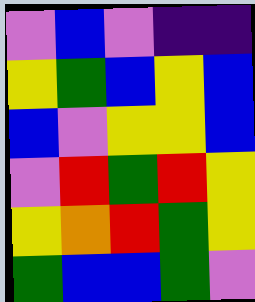[["violet", "blue", "violet", "indigo", "indigo"], ["yellow", "green", "blue", "yellow", "blue"], ["blue", "violet", "yellow", "yellow", "blue"], ["violet", "red", "green", "red", "yellow"], ["yellow", "orange", "red", "green", "yellow"], ["green", "blue", "blue", "green", "violet"]]